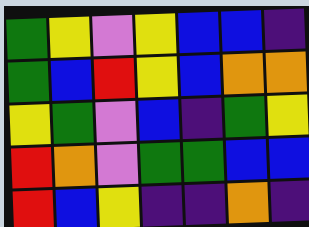[["green", "yellow", "violet", "yellow", "blue", "blue", "indigo"], ["green", "blue", "red", "yellow", "blue", "orange", "orange"], ["yellow", "green", "violet", "blue", "indigo", "green", "yellow"], ["red", "orange", "violet", "green", "green", "blue", "blue"], ["red", "blue", "yellow", "indigo", "indigo", "orange", "indigo"]]